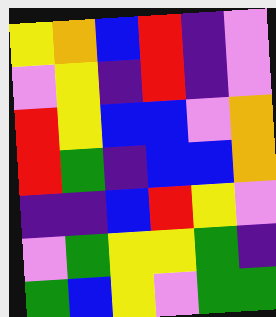[["yellow", "orange", "blue", "red", "indigo", "violet"], ["violet", "yellow", "indigo", "red", "indigo", "violet"], ["red", "yellow", "blue", "blue", "violet", "orange"], ["red", "green", "indigo", "blue", "blue", "orange"], ["indigo", "indigo", "blue", "red", "yellow", "violet"], ["violet", "green", "yellow", "yellow", "green", "indigo"], ["green", "blue", "yellow", "violet", "green", "green"]]